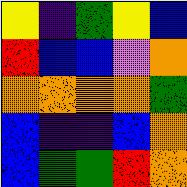[["yellow", "indigo", "green", "yellow", "blue"], ["red", "blue", "blue", "violet", "orange"], ["orange", "orange", "orange", "orange", "green"], ["blue", "indigo", "indigo", "blue", "orange"], ["blue", "green", "green", "red", "orange"]]